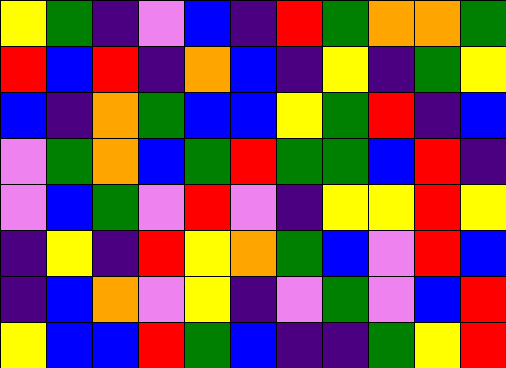[["yellow", "green", "indigo", "violet", "blue", "indigo", "red", "green", "orange", "orange", "green"], ["red", "blue", "red", "indigo", "orange", "blue", "indigo", "yellow", "indigo", "green", "yellow"], ["blue", "indigo", "orange", "green", "blue", "blue", "yellow", "green", "red", "indigo", "blue"], ["violet", "green", "orange", "blue", "green", "red", "green", "green", "blue", "red", "indigo"], ["violet", "blue", "green", "violet", "red", "violet", "indigo", "yellow", "yellow", "red", "yellow"], ["indigo", "yellow", "indigo", "red", "yellow", "orange", "green", "blue", "violet", "red", "blue"], ["indigo", "blue", "orange", "violet", "yellow", "indigo", "violet", "green", "violet", "blue", "red"], ["yellow", "blue", "blue", "red", "green", "blue", "indigo", "indigo", "green", "yellow", "red"]]